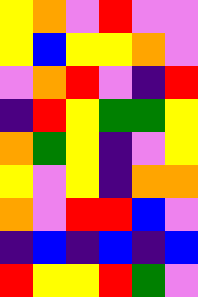[["yellow", "orange", "violet", "red", "violet", "violet"], ["yellow", "blue", "yellow", "yellow", "orange", "violet"], ["violet", "orange", "red", "violet", "indigo", "red"], ["indigo", "red", "yellow", "green", "green", "yellow"], ["orange", "green", "yellow", "indigo", "violet", "yellow"], ["yellow", "violet", "yellow", "indigo", "orange", "orange"], ["orange", "violet", "red", "red", "blue", "violet"], ["indigo", "blue", "indigo", "blue", "indigo", "blue"], ["red", "yellow", "yellow", "red", "green", "violet"]]